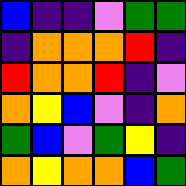[["blue", "indigo", "indigo", "violet", "green", "green"], ["indigo", "orange", "orange", "orange", "red", "indigo"], ["red", "orange", "orange", "red", "indigo", "violet"], ["orange", "yellow", "blue", "violet", "indigo", "orange"], ["green", "blue", "violet", "green", "yellow", "indigo"], ["orange", "yellow", "orange", "orange", "blue", "green"]]